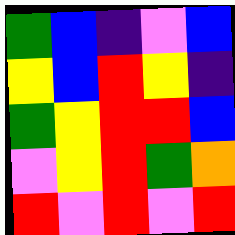[["green", "blue", "indigo", "violet", "blue"], ["yellow", "blue", "red", "yellow", "indigo"], ["green", "yellow", "red", "red", "blue"], ["violet", "yellow", "red", "green", "orange"], ["red", "violet", "red", "violet", "red"]]